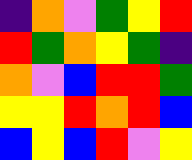[["indigo", "orange", "violet", "green", "yellow", "red"], ["red", "green", "orange", "yellow", "green", "indigo"], ["orange", "violet", "blue", "red", "red", "green"], ["yellow", "yellow", "red", "orange", "red", "blue"], ["blue", "yellow", "blue", "red", "violet", "yellow"]]